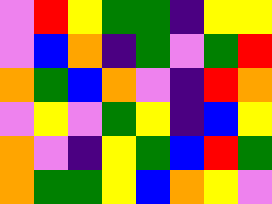[["violet", "red", "yellow", "green", "green", "indigo", "yellow", "yellow"], ["violet", "blue", "orange", "indigo", "green", "violet", "green", "red"], ["orange", "green", "blue", "orange", "violet", "indigo", "red", "orange"], ["violet", "yellow", "violet", "green", "yellow", "indigo", "blue", "yellow"], ["orange", "violet", "indigo", "yellow", "green", "blue", "red", "green"], ["orange", "green", "green", "yellow", "blue", "orange", "yellow", "violet"]]